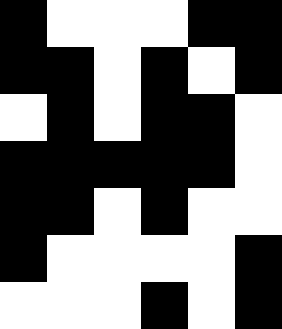[["black", "white", "white", "white", "black", "black"], ["black", "black", "white", "black", "white", "black"], ["white", "black", "white", "black", "black", "white"], ["black", "black", "black", "black", "black", "white"], ["black", "black", "white", "black", "white", "white"], ["black", "white", "white", "white", "white", "black"], ["white", "white", "white", "black", "white", "black"]]